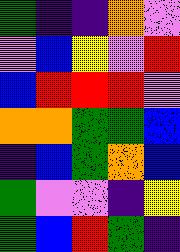[["green", "indigo", "indigo", "orange", "violet"], ["violet", "blue", "yellow", "violet", "red"], ["blue", "red", "red", "red", "violet"], ["orange", "orange", "green", "green", "blue"], ["indigo", "blue", "green", "orange", "blue"], ["green", "violet", "violet", "indigo", "yellow"], ["green", "blue", "red", "green", "indigo"]]